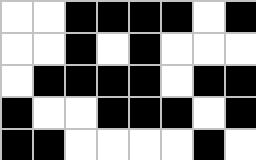[["white", "white", "black", "black", "black", "black", "white", "black"], ["white", "white", "black", "white", "black", "white", "white", "white"], ["white", "black", "black", "black", "black", "white", "black", "black"], ["black", "white", "white", "black", "black", "black", "white", "black"], ["black", "black", "white", "white", "white", "white", "black", "white"]]